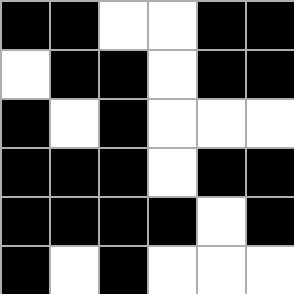[["black", "black", "white", "white", "black", "black"], ["white", "black", "black", "white", "black", "black"], ["black", "white", "black", "white", "white", "white"], ["black", "black", "black", "white", "black", "black"], ["black", "black", "black", "black", "white", "black"], ["black", "white", "black", "white", "white", "white"]]